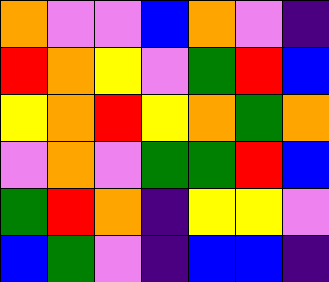[["orange", "violet", "violet", "blue", "orange", "violet", "indigo"], ["red", "orange", "yellow", "violet", "green", "red", "blue"], ["yellow", "orange", "red", "yellow", "orange", "green", "orange"], ["violet", "orange", "violet", "green", "green", "red", "blue"], ["green", "red", "orange", "indigo", "yellow", "yellow", "violet"], ["blue", "green", "violet", "indigo", "blue", "blue", "indigo"]]